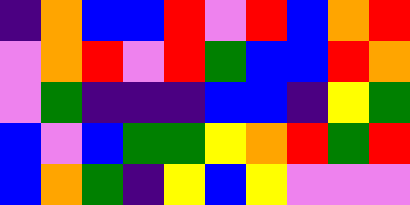[["indigo", "orange", "blue", "blue", "red", "violet", "red", "blue", "orange", "red"], ["violet", "orange", "red", "violet", "red", "green", "blue", "blue", "red", "orange"], ["violet", "green", "indigo", "indigo", "indigo", "blue", "blue", "indigo", "yellow", "green"], ["blue", "violet", "blue", "green", "green", "yellow", "orange", "red", "green", "red"], ["blue", "orange", "green", "indigo", "yellow", "blue", "yellow", "violet", "violet", "violet"]]